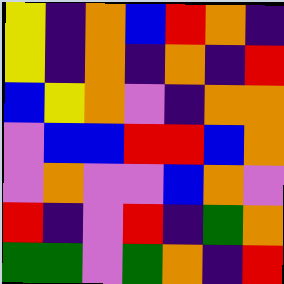[["yellow", "indigo", "orange", "blue", "red", "orange", "indigo"], ["yellow", "indigo", "orange", "indigo", "orange", "indigo", "red"], ["blue", "yellow", "orange", "violet", "indigo", "orange", "orange"], ["violet", "blue", "blue", "red", "red", "blue", "orange"], ["violet", "orange", "violet", "violet", "blue", "orange", "violet"], ["red", "indigo", "violet", "red", "indigo", "green", "orange"], ["green", "green", "violet", "green", "orange", "indigo", "red"]]